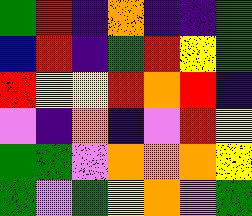[["green", "red", "indigo", "orange", "indigo", "indigo", "green"], ["blue", "red", "indigo", "green", "red", "yellow", "green"], ["red", "yellow", "yellow", "red", "orange", "red", "indigo"], ["violet", "indigo", "orange", "indigo", "violet", "red", "yellow"], ["green", "green", "violet", "orange", "orange", "orange", "yellow"], ["green", "violet", "green", "yellow", "orange", "violet", "green"]]